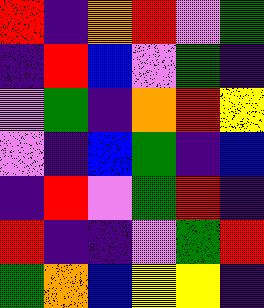[["red", "indigo", "orange", "red", "violet", "green"], ["indigo", "red", "blue", "violet", "green", "indigo"], ["violet", "green", "indigo", "orange", "red", "yellow"], ["violet", "indigo", "blue", "green", "indigo", "blue"], ["indigo", "red", "violet", "green", "red", "indigo"], ["red", "indigo", "indigo", "violet", "green", "red"], ["green", "orange", "blue", "yellow", "yellow", "indigo"]]